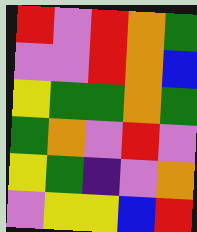[["red", "violet", "red", "orange", "green"], ["violet", "violet", "red", "orange", "blue"], ["yellow", "green", "green", "orange", "green"], ["green", "orange", "violet", "red", "violet"], ["yellow", "green", "indigo", "violet", "orange"], ["violet", "yellow", "yellow", "blue", "red"]]